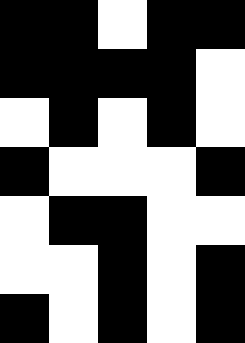[["black", "black", "white", "black", "black"], ["black", "black", "black", "black", "white"], ["white", "black", "white", "black", "white"], ["black", "white", "white", "white", "black"], ["white", "black", "black", "white", "white"], ["white", "white", "black", "white", "black"], ["black", "white", "black", "white", "black"]]